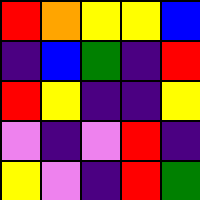[["red", "orange", "yellow", "yellow", "blue"], ["indigo", "blue", "green", "indigo", "red"], ["red", "yellow", "indigo", "indigo", "yellow"], ["violet", "indigo", "violet", "red", "indigo"], ["yellow", "violet", "indigo", "red", "green"]]